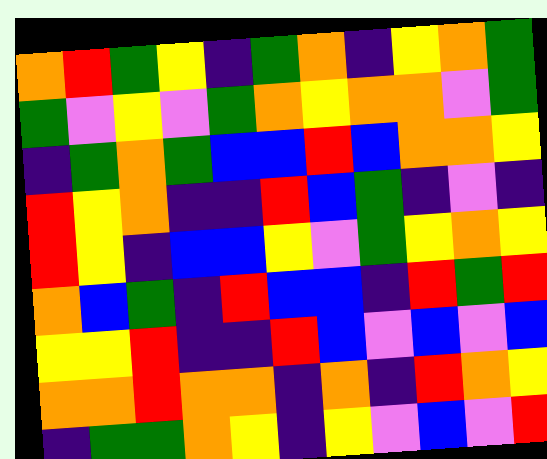[["orange", "red", "green", "yellow", "indigo", "green", "orange", "indigo", "yellow", "orange", "green"], ["green", "violet", "yellow", "violet", "green", "orange", "yellow", "orange", "orange", "violet", "green"], ["indigo", "green", "orange", "green", "blue", "blue", "red", "blue", "orange", "orange", "yellow"], ["red", "yellow", "orange", "indigo", "indigo", "red", "blue", "green", "indigo", "violet", "indigo"], ["red", "yellow", "indigo", "blue", "blue", "yellow", "violet", "green", "yellow", "orange", "yellow"], ["orange", "blue", "green", "indigo", "red", "blue", "blue", "indigo", "red", "green", "red"], ["yellow", "yellow", "red", "indigo", "indigo", "red", "blue", "violet", "blue", "violet", "blue"], ["orange", "orange", "red", "orange", "orange", "indigo", "orange", "indigo", "red", "orange", "yellow"], ["indigo", "green", "green", "orange", "yellow", "indigo", "yellow", "violet", "blue", "violet", "red"]]